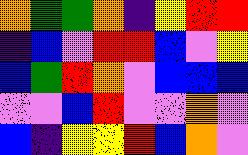[["orange", "green", "green", "orange", "indigo", "yellow", "red", "red"], ["indigo", "blue", "violet", "red", "red", "blue", "violet", "yellow"], ["blue", "green", "red", "orange", "violet", "blue", "blue", "blue"], ["violet", "violet", "blue", "red", "violet", "violet", "orange", "violet"], ["blue", "indigo", "yellow", "yellow", "red", "blue", "orange", "violet"]]